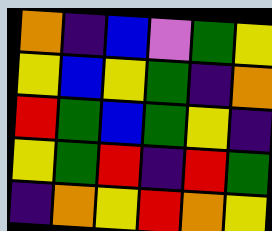[["orange", "indigo", "blue", "violet", "green", "yellow"], ["yellow", "blue", "yellow", "green", "indigo", "orange"], ["red", "green", "blue", "green", "yellow", "indigo"], ["yellow", "green", "red", "indigo", "red", "green"], ["indigo", "orange", "yellow", "red", "orange", "yellow"]]